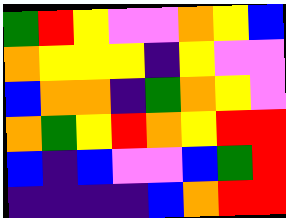[["green", "red", "yellow", "violet", "violet", "orange", "yellow", "blue"], ["orange", "yellow", "yellow", "yellow", "indigo", "yellow", "violet", "violet"], ["blue", "orange", "orange", "indigo", "green", "orange", "yellow", "violet"], ["orange", "green", "yellow", "red", "orange", "yellow", "red", "red"], ["blue", "indigo", "blue", "violet", "violet", "blue", "green", "red"], ["indigo", "indigo", "indigo", "indigo", "blue", "orange", "red", "red"]]